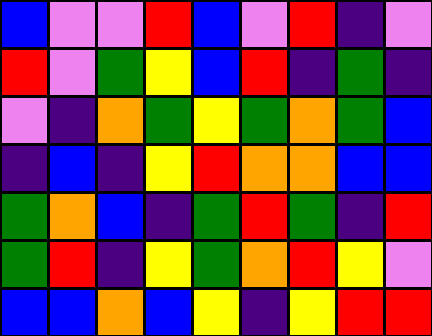[["blue", "violet", "violet", "red", "blue", "violet", "red", "indigo", "violet"], ["red", "violet", "green", "yellow", "blue", "red", "indigo", "green", "indigo"], ["violet", "indigo", "orange", "green", "yellow", "green", "orange", "green", "blue"], ["indigo", "blue", "indigo", "yellow", "red", "orange", "orange", "blue", "blue"], ["green", "orange", "blue", "indigo", "green", "red", "green", "indigo", "red"], ["green", "red", "indigo", "yellow", "green", "orange", "red", "yellow", "violet"], ["blue", "blue", "orange", "blue", "yellow", "indigo", "yellow", "red", "red"]]